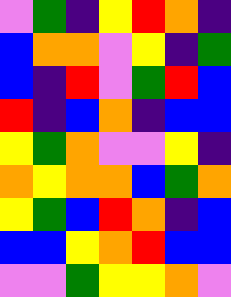[["violet", "green", "indigo", "yellow", "red", "orange", "indigo"], ["blue", "orange", "orange", "violet", "yellow", "indigo", "green"], ["blue", "indigo", "red", "violet", "green", "red", "blue"], ["red", "indigo", "blue", "orange", "indigo", "blue", "blue"], ["yellow", "green", "orange", "violet", "violet", "yellow", "indigo"], ["orange", "yellow", "orange", "orange", "blue", "green", "orange"], ["yellow", "green", "blue", "red", "orange", "indigo", "blue"], ["blue", "blue", "yellow", "orange", "red", "blue", "blue"], ["violet", "violet", "green", "yellow", "yellow", "orange", "violet"]]